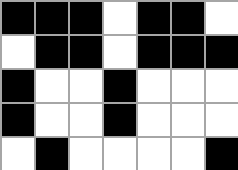[["black", "black", "black", "white", "black", "black", "white"], ["white", "black", "black", "white", "black", "black", "black"], ["black", "white", "white", "black", "white", "white", "white"], ["black", "white", "white", "black", "white", "white", "white"], ["white", "black", "white", "white", "white", "white", "black"]]